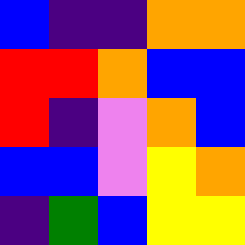[["blue", "indigo", "indigo", "orange", "orange"], ["red", "red", "orange", "blue", "blue"], ["red", "indigo", "violet", "orange", "blue"], ["blue", "blue", "violet", "yellow", "orange"], ["indigo", "green", "blue", "yellow", "yellow"]]